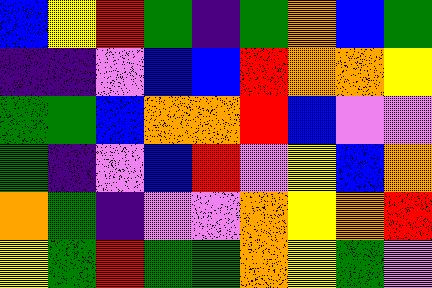[["blue", "yellow", "red", "green", "indigo", "green", "orange", "blue", "green"], ["indigo", "indigo", "violet", "blue", "blue", "red", "orange", "orange", "yellow"], ["green", "green", "blue", "orange", "orange", "red", "blue", "violet", "violet"], ["green", "indigo", "violet", "blue", "red", "violet", "yellow", "blue", "orange"], ["orange", "green", "indigo", "violet", "violet", "orange", "yellow", "orange", "red"], ["yellow", "green", "red", "green", "green", "orange", "yellow", "green", "violet"]]